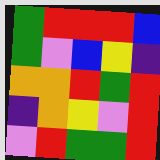[["green", "red", "red", "red", "blue"], ["green", "violet", "blue", "yellow", "indigo"], ["orange", "orange", "red", "green", "red"], ["indigo", "orange", "yellow", "violet", "red"], ["violet", "red", "green", "green", "red"]]